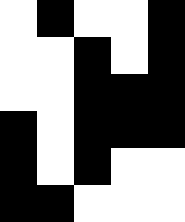[["white", "black", "white", "white", "black"], ["white", "white", "black", "white", "black"], ["white", "white", "black", "black", "black"], ["black", "white", "black", "black", "black"], ["black", "white", "black", "white", "white"], ["black", "black", "white", "white", "white"]]